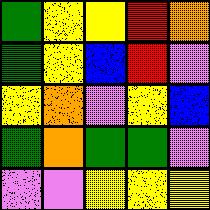[["green", "yellow", "yellow", "red", "orange"], ["green", "yellow", "blue", "red", "violet"], ["yellow", "orange", "violet", "yellow", "blue"], ["green", "orange", "green", "green", "violet"], ["violet", "violet", "yellow", "yellow", "yellow"]]